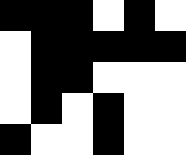[["black", "black", "black", "white", "black", "white"], ["white", "black", "black", "black", "black", "black"], ["white", "black", "black", "white", "white", "white"], ["white", "black", "white", "black", "white", "white"], ["black", "white", "white", "black", "white", "white"]]